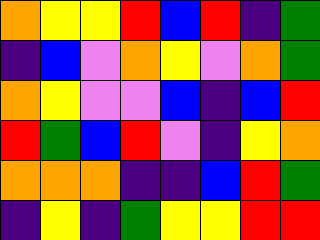[["orange", "yellow", "yellow", "red", "blue", "red", "indigo", "green"], ["indigo", "blue", "violet", "orange", "yellow", "violet", "orange", "green"], ["orange", "yellow", "violet", "violet", "blue", "indigo", "blue", "red"], ["red", "green", "blue", "red", "violet", "indigo", "yellow", "orange"], ["orange", "orange", "orange", "indigo", "indigo", "blue", "red", "green"], ["indigo", "yellow", "indigo", "green", "yellow", "yellow", "red", "red"]]